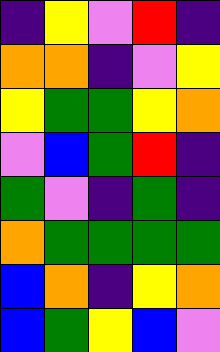[["indigo", "yellow", "violet", "red", "indigo"], ["orange", "orange", "indigo", "violet", "yellow"], ["yellow", "green", "green", "yellow", "orange"], ["violet", "blue", "green", "red", "indigo"], ["green", "violet", "indigo", "green", "indigo"], ["orange", "green", "green", "green", "green"], ["blue", "orange", "indigo", "yellow", "orange"], ["blue", "green", "yellow", "blue", "violet"]]